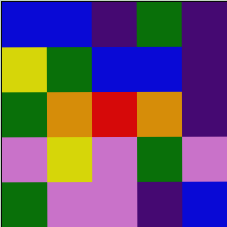[["blue", "blue", "indigo", "green", "indigo"], ["yellow", "green", "blue", "blue", "indigo"], ["green", "orange", "red", "orange", "indigo"], ["violet", "yellow", "violet", "green", "violet"], ["green", "violet", "violet", "indigo", "blue"]]